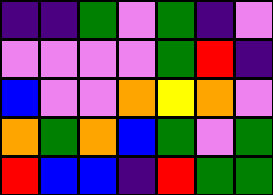[["indigo", "indigo", "green", "violet", "green", "indigo", "violet"], ["violet", "violet", "violet", "violet", "green", "red", "indigo"], ["blue", "violet", "violet", "orange", "yellow", "orange", "violet"], ["orange", "green", "orange", "blue", "green", "violet", "green"], ["red", "blue", "blue", "indigo", "red", "green", "green"]]